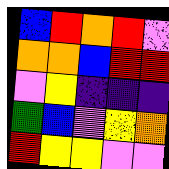[["blue", "red", "orange", "red", "violet"], ["orange", "orange", "blue", "red", "red"], ["violet", "yellow", "indigo", "indigo", "indigo"], ["green", "blue", "violet", "yellow", "orange"], ["red", "yellow", "yellow", "violet", "violet"]]